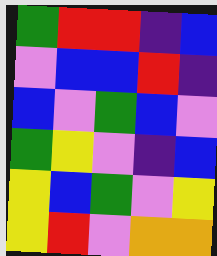[["green", "red", "red", "indigo", "blue"], ["violet", "blue", "blue", "red", "indigo"], ["blue", "violet", "green", "blue", "violet"], ["green", "yellow", "violet", "indigo", "blue"], ["yellow", "blue", "green", "violet", "yellow"], ["yellow", "red", "violet", "orange", "orange"]]